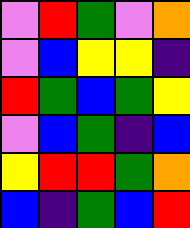[["violet", "red", "green", "violet", "orange"], ["violet", "blue", "yellow", "yellow", "indigo"], ["red", "green", "blue", "green", "yellow"], ["violet", "blue", "green", "indigo", "blue"], ["yellow", "red", "red", "green", "orange"], ["blue", "indigo", "green", "blue", "red"]]